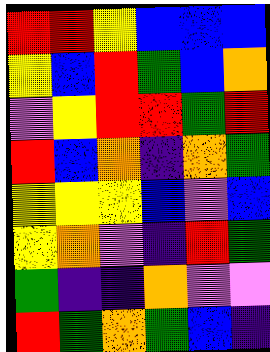[["red", "red", "yellow", "blue", "blue", "blue"], ["yellow", "blue", "red", "green", "blue", "orange"], ["violet", "yellow", "red", "red", "green", "red"], ["red", "blue", "orange", "indigo", "orange", "green"], ["yellow", "yellow", "yellow", "blue", "violet", "blue"], ["yellow", "orange", "violet", "indigo", "red", "green"], ["green", "indigo", "indigo", "orange", "violet", "violet"], ["red", "green", "orange", "green", "blue", "indigo"]]